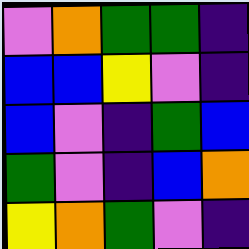[["violet", "orange", "green", "green", "indigo"], ["blue", "blue", "yellow", "violet", "indigo"], ["blue", "violet", "indigo", "green", "blue"], ["green", "violet", "indigo", "blue", "orange"], ["yellow", "orange", "green", "violet", "indigo"]]